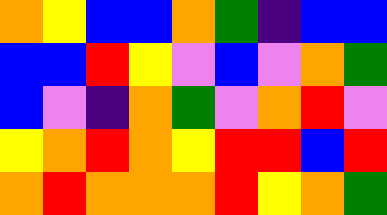[["orange", "yellow", "blue", "blue", "orange", "green", "indigo", "blue", "blue"], ["blue", "blue", "red", "yellow", "violet", "blue", "violet", "orange", "green"], ["blue", "violet", "indigo", "orange", "green", "violet", "orange", "red", "violet"], ["yellow", "orange", "red", "orange", "yellow", "red", "red", "blue", "red"], ["orange", "red", "orange", "orange", "orange", "red", "yellow", "orange", "green"]]